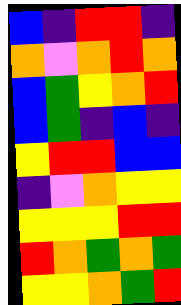[["blue", "indigo", "red", "red", "indigo"], ["orange", "violet", "orange", "red", "orange"], ["blue", "green", "yellow", "orange", "red"], ["blue", "green", "indigo", "blue", "indigo"], ["yellow", "red", "red", "blue", "blue"], ["indigo", "violet", "orange", "yellow", "yellow"], ["yellow", "yellow", "yellow", "red", "red"], ["red", "orange", "green", "orange", "green"], ["yellow", "yellow", "orange", "green", "red"]]